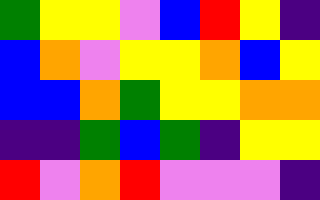[["green", "yellow", "yellow", "violet", "blue", "red", "yellow", "indigo"], ["blue", "orange", "violet", "yellow", "yellow", "orange", "blue", "yellow"], ["blue", "blue", "orange", "green", "yellow", "yellow", "orange", "orange"], ["indigo", "indigo", "green", "blue", "green", "indigo", "yellow", "yellow"], ["red", "violet", "orange", "red", "violet", "violet", "violet", "indigo"]]